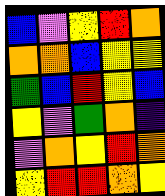[["blue", "violet", "yellow", "red", "orange"], ["orange", "orange", "blue", "yellow", "yellow"], ["green", "blue", "red", "yellow", "blue"], ["yellow", "violet", "green", "orange", "indigo"], ["violet", "orange", "yellow", "red", "orange"], ["yellow", "red", "red", "orange", "yellow"]]